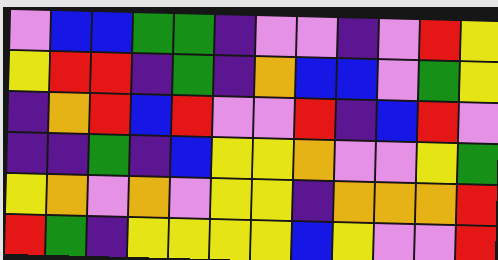[["violet", "blue", "blue", "green", "green", "indigo", "violet", "violet", "indigo", "violet", "red", "yellow"], ["yellow", "red", "red", "indigo", "green", "indigo", "orange", "blue", "blue", "violet", "green", "yellow"], ["indigo", "orange", "red", "blue", "red", "violet", "violet", "red", "indigo", "blue", "red", "violet"], ["indigo", "indigo", "green", "indigo", "blue", "yellow", "yellow", "orange", "violet", "violet", "yellow", "green"], ["yellow", "orange", "violet", "orange", "violet", "yellow", "yellow", "indigo", "orange", "orange", "orange", "red"], ["red", "green", "indigo", "yellow", "yellow", "yellow", "yellow", "blue", "yellow", "violet", "violet", "red"]]